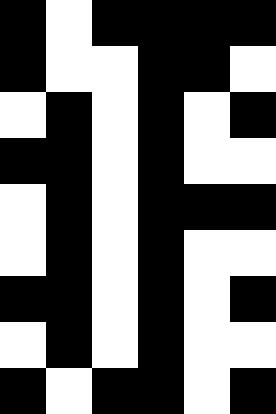[["black", "white", "black", "black", "black", "black"], ["black", "white", "white", "black", "black", "white"], ["white", "black", "white", "black", "white", "black"], ["black", "black", "white", "black", "white", "white"], ["white", "black", "white", "black", "black", "black"], ["white", "black", "white", "black", "white", "white"], ["black", "black", "white", "black", "white", "black"], ["white", "black", "white", "black", "white", "white"], ["black", "white", "black", "black", "white", "black"]]